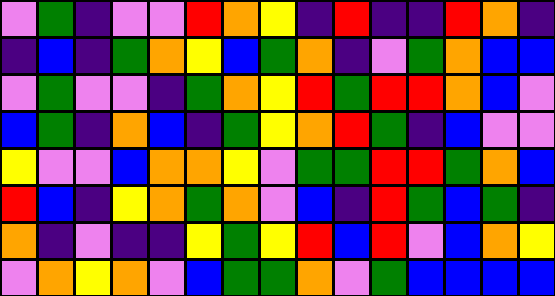[["violet", "green", "indigo", "violet", "violet", "red", "orange", "yellow", "indigo", "red", "indigo", "indigo", "red", "orange", "indigo"], ["indigo", "blue", "indigo", "green", "orange", "yellow", "blue", "green", "orange", "indigo", "violet", "green", "orange", "blue", "blue"], ["violet", "green", "violet", "violet", "indigo", "green", "orange", "yellow", "red", "green", "red", "red", "orange", "blue", "violet"], ["blue", "green", "indigo", "orange", "blue", "indigo", "green", "yellow", "orange", "red", "green", "indigo", "blue", "violet", "violet"], ["yellow", "violet", "violet", "blue", "orange", "orange", "yellow", "violet", "green", "green", "red", "red", "green", "orange", "blue"], ["red", "blue", "indigo", "yellow", "orange", "green", "orange", "violet", "blue", "indigo", "red", "green", "blue", "green", "indigo"], ["orange", "indigo", "violet", "indigo", "indigo", "yellow", "green", "yellow", "red", "blue", "red", "violet", "blue", "orange", "yellow"], ["violet", "orange", "yellow", "orange", "violet", "blue", "green", "green", "orange", "violet", "green", "blue", "blue", "blue", "blue"]]